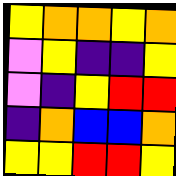[["yellow", "orange", "orange", "yellow", "orange"], ["violet", "yellow", "indigo", "indigo", "yellow"], ["violet", "indigo", "yellow", "red", "red"], ["indigo", "orange", "blue", "blue", "orange"], ["yellow", "yellow", "red", "red", "yellow"]]